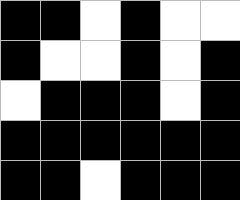[["black", "black", "white", "black", "white", "white"], ["black", "white", "white", "black", "white", "black"], ["white", "black", "black", "black", "white", "black"], ["black", "black", "black", "black", "black", "black"], ["black", "black", "white", "black", "black", "black"]]